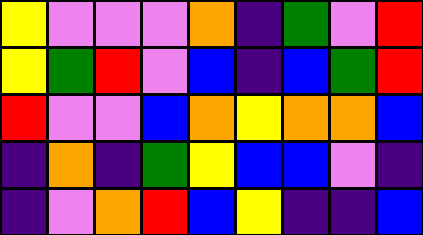[["yellow", "violet", "violet", "violet", "orange", "indigo", "green", "violet", "red"], ["yellow", "green", "red", "violet", "blue", "indigo", "blue", "green", "red"], ["red", "violet", "violet", "blue", "orange", "yellow", "orange", "orange", "blue"], ["indigo", "orange", "indigo", "green", "yellow", "blue", "blue", "violet", "indigo"], ["indigo", "violet", "orange", "red", "blue", "yellow", "indigo", "indigo", "blue"]]